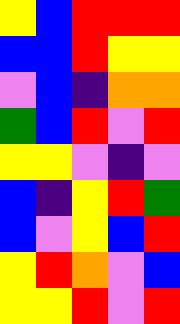[["yellow", "blue", "red", "red", "red"], ["blue", "blue", "red", "yellow", "yellow"], ["violet", "blue", "indigo", "orange", "orange"], ["green", "blue", "red", "violet", "red"], ["yellow", "yellow", "violet", "indigo", "violet"], ["blue", "indigo", "yellow", "red", "green"], ["blue", "violet", "yellow", "blue", "red"], ["yellow", "red", "orange", "violet", "blue"], ["yellow", "yellow", "red", "violet", "red"]]